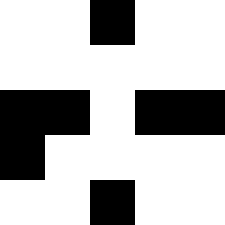[["white", "white", "black", "white", "white"], ["white", "white", "white", "white", "white"], ["black", "black", "white", "black", "black"], ["black", "white", "white", "white", "white"], ["white", "white", "black", "white", "white"]]